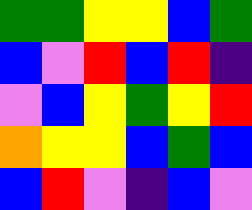[["green", "green", "yellow", "yellow", "blue", "green"], ["blue", "violet", "red", "blue", "red", "indigo"], ["violet", "blue", "yellow", "green", "yellow", "red"], ["orange", "yellow", "yellow", "blue", "green", "blue"], ["blue", "red", "violet", "indigo", "blue", "violet"]]